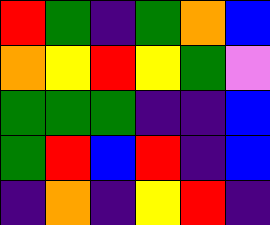[["red", "green", "indigo", "green", "orange", "blue"], ["orange", "yellow", "red", "yellow", "green", "violet"], ["green", "green", "green", "indigo", "indigo", "blue"], ["green", "red", "blue", "red", "indigo", "blue"], ["indigo", "orange", "indigo", "yellow", "red", "indigo"]]